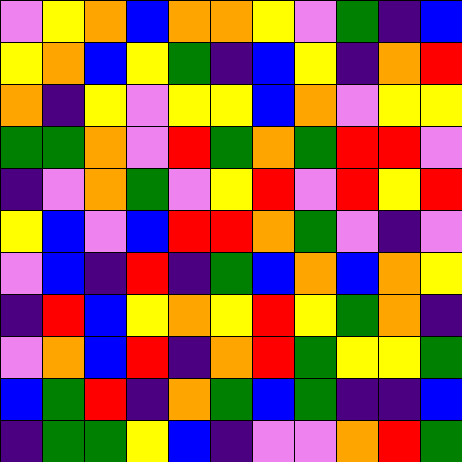[["violet", "yellow", "orange", "blue", "orange", "orange", "yellow", "violet", "green", "indigo", "blue"], ["yellow", "orange", "blue", "yellow", "green", "indigo", "blue", "yellow", "indigo", "orange", "red"], ["orange", "indigo", "yellow", "violet", "yellow", "yellow", "blue", "orange", "violet", "yellow", "yellow"], ["green", "green", "orange", "violet", "red", "green", "orange", "green", "red", "red", "violet"], ["indigo", "violet", "orange", "green", "violet", "yellow", "red", "violet", "red", "yellow", "red"], ["yellow", "blue", "violet", "blue", "red", "red", "orange", "green", "violet", "indigo", "violet"], ["violet", "blue", "indigo", "red", "indigo", "green", "blue", "orange", "blue", "orange", "yellow"], ["indigo", "red", "blue", "yellow", "orange", "yellow", "red", "yellow", "green", "orange", "indigo"], ["violet", "orange", "blue", "red", "indigo", "orange", "red", "green", "yellow", "yellow", "green"], ["blue", "green", "red", "indigo", "orange", "green", "blue", "green", "indigo", "indigo", "blue"], ["indigo", "green", "green", "yellow", "blue", "indigo", "violet", "violet", "orange", "red", "green"]]